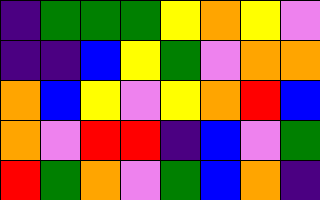[["indigo", "green", "green", "green", "yellow", "orange", "yellow", "violet"], ["indigo", "indigo", "blue", "yellow", "green", "violet", "orange", "orange"], ["orange", "blue", "yellow", "violet", "yellow", "orange", "red", "blue"], ["orange", "violet", "red", "red", "indigo", "blue", "violet", "green"], ["red", "green", "orange", "violet", "green", "blue", "orange", "indigo"]]